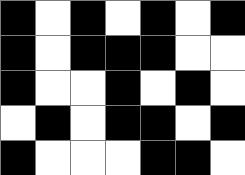[["black", "white", "black", "white", "black", "white", "black"], ["black", "white", "black", "black", "black", "white", "white"], ["black", "white", "white", "black", "white", "black", "white"], ["white", "black", "white", "black", "black", "white", "black"], ["black", "white", "white", "white", "black", "black", "white"]]